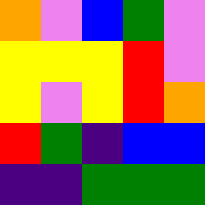[["orange", "violet", "blue", "green", "violet"], ["yellow", "yellow", "yellow", "red", "violet"], ["yellow", "violet", "yellow", "red", "orange"], ["red", "green", "indigo", "blue", "blue"], ["indigo", "indigo", "green", "green", "green"]]